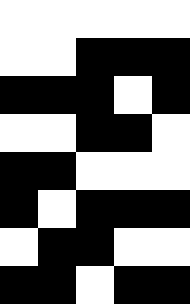[["white", "white", "white", "white", "white"], ["white", "white", "black", "black", "black"], ["black", "black", "black", "white", "black"], ["white", "white", "black", "black", "white"], ["black", "black", "white", "white", "white"], ["black", "white", "black", "black", "black"], ["white", "black", "black", "white", "white"], ["black", "black", "white", "black", "black"]]